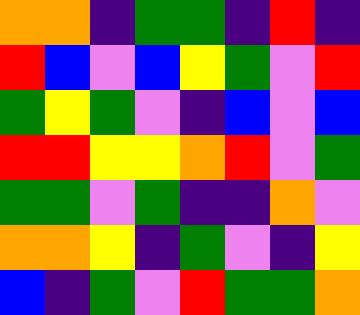[["orange", "orange", "indigo", "green", "green", "indigo", "red", "indigo"], ["red", "blue", "violet", "blue", "yellow", "green", "violet", "red"], ["green", "yellow", "green", "violet", "indigo", "blue", "violet", "blue"], ["red", "red", "yellow", "yellow", "orange", "red", "violet", "green"], ["green", "green", "violet", "green", "indigo", "indigo", "orange", "violet"], ["orange", "orange", "yellow", "indigo", "green", "violet", "indigo", "yellow"], ["blue", "indigo", "green", "violet", "red", "green", "green", "orange"]]